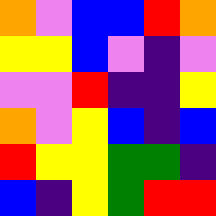[["orange", "violet", "blue", "blue", "red", "orange"], ["yellow", "yellow", "blue", "violet", "indigo", "violet"], ["violet", "violet", "red", "indigo", "indigo", "yellow"], ["orange", "violet", "yellow", "blue", "indigo", "blue"], ["red", "yellow", "yellow", "green", "green", "indigo"], ["blue", "indigo", "yellow", "green", "red", "red"]]